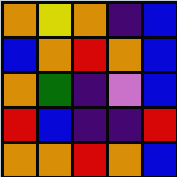[["orange", "yellow", "orange", "indigo", "blue"], ["blue", "orange", "red", "orange", "blue"], ["orange", "green", "indigo", "violet", "blue"], ["red", "blue", "indigo", "indigo", "red"], ["orange", "orange", "red", "orange", "blue"]]